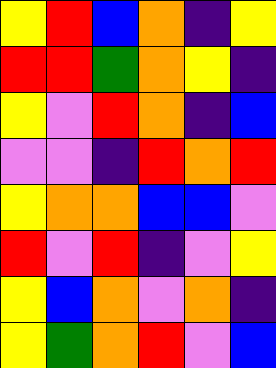[["yellow", "red", "blue", "orange", "indigo", "yellow"], ["red", "red", "green", "orange", "yellow", "indigo"], ["yellow", "violet", "red", "orange", "indigo", "blue"], ["violet", "violet", "indigo", "red", "orange", "red"], ["yellow", "orange", "orange", "blue", "blue", "violet"], ["red", "violet", "red", "indigo", "violet", "yellow"], ["yellow", "blue", "orange", "violet", "orange", "indigo"], ["yellow", "green", "orange", "red", "violet", "blue"]]